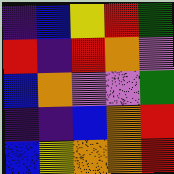[["indigo", "blue", "yellow", "red", "green"], ["red", "indigo", "red", "orange", "violet"], ["blue", "orange", "violet", "violet", "green"], ["indigo", "indigo", "blue", "orange", "red"], ["blue", "yellow", "orange", "orange", "red"]]